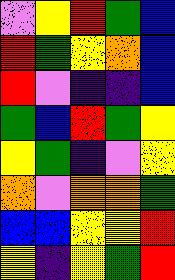[["violet", "yellow", "red", "green", "blue"], ["red", "green", "yellow", "orange", "blue"], ["red", "violet", "indigo", "indigo", "blue"], ["green", "blue", "red", "green", "yellow"], ["yellow", "green", "indigo", "violet", "yellow"], ["orange", "violet", "orange", "orange", "green"], ["blue", "blue", "yellow", "yellow", "red"], ["yellow", "indigo", "yellow", "green", "red"]]